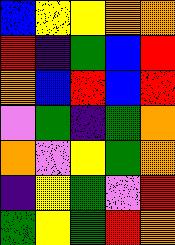[["blue", "yellow", "yellow", "orange", "orange"], ["red", "indigo", "green", "blue", "red"], ["orange", "blue", "red", "blue", "red"], ["violet", "green", "indigo", "green", "orange"], ["orange", "violet", "yellow", "green", "orange"], ["indigo", "yellow", "green", "violet", "red"], ["green", "yellow", "green", "red", "orange"]]